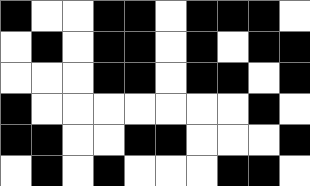[["black", "white", "white", "black", "black", "white", "black", "black", "black", "white"], ["white", "black", "white", "black", "black", "white", "black", "white", "black", "black"], ["white", "white", "white", "black", "black", "white", "black", "black", "white", "black"], ["black", "white", "white", "white", "white", "white", "white", "white", "black", "white"], ["black", "black", "white", "white", "black", "black", "white", "white", "white", "black"], ["white", "black", "white", "black", "white", "white", "white", "black", "black", "white"]]